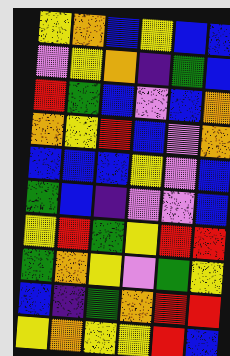[["yellow", "orange", "blue", "yellow", "blue", "blue"], ["violet", "yellow", "orange", "indigo", "green", "blue"], ["red", "green", "blue", "violet", "blue", "orange"], ["orange", "yellow", "red", "blue", "violet", "orange"], ["blue", "blue", "blue", "yellow", "violet", "blue"], ["green", "blue", "indigo", "violet", "violet", "blue"], ["yellow", "red", "green", "yellow", "red", "red"], ["green", "orange", "yellow", "violet", "green", "yellow"], ["blue", "indigo", "green", "orange", "red", "red"], ["yellow", "orange", "yellow", "yellow", "red", "blue"]]